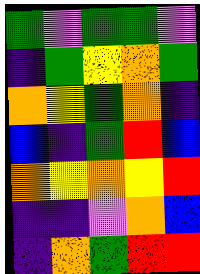[["green", "violet", "green", "green", "violet"], ["indigo", "green", "yellow", "orange", "green"], ["orange", "yellow", "green", "orange", "indigo"], ["blue", "indigo", "green", "red", "blue"], ["orange", "yellow", "orange", "yellow", "red"], ["indigo", "indigo", "violet", "orange", "blue"], ["indigo", "orange", "green", "red", "red"]]